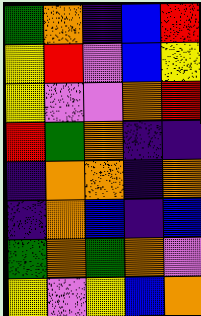[["green", "orange", "indigo", "blue", "red"], ["yellow", "red", "violet", "blue", "yellow"], ["yellow", "violet", "violet", "orange", "red"], ["red", "green", "orange", "indigo", "indigo"], ["indigo", "orange", "orange", "indigo", "orange"], ["indigo", "orange", "blue", "indigo", "blue"], ["green", "orange", "green", "orange", "violet"], ["yellow", "violet", "yellow", "blue", "orange"]]